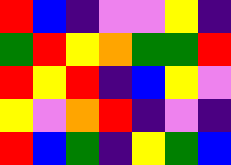[["red", "blue", "indigo", "violet", "violet", "yellow", "indigo"], ["green", "red", "yellow", "orange", "green", "green", "red"], ["red", "yellow", "red", "indigo", "blue", "yellow", "violet"], ["yellow", "violet", "orange", "red", "indigo", "violet", "indigo"], ["red", "blue", "green", "indigo", "yellow", "green", "blue"]]